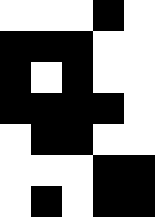[["white", "white", "white", "black", "white"], ["black", "black", "black", "white", "white"], ["black", "white", "black", "white", "white"], ["black", "black", "black", "black", "white"], ["white", "black", "black", "white", "white"], ["white", "white", "white", "black", "black"], ["white", "black", "white", "black", "black"]]